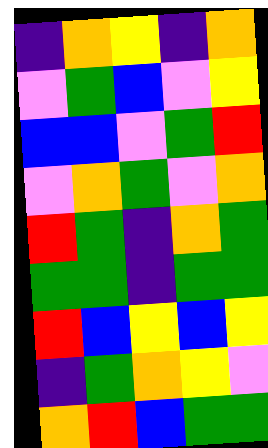[["indigo", "orange", "yellow", "indigo", "orange"], ["violet", "green", "blue", "violet", "yellow"], ["blue", "blue", "violet", "green", "red"], ["violet", "orange", "green", "violet", "orange"], ["red", "green", "indigo", "orange", "green"], ["green", "green", "indigo", "green", "green"], ["red", "blue", "yellow", "blue", "yellow"], ["indigo", "green", "orange", "yellow", "violet"], ["orange", "red", "blue", "green", "green"]]